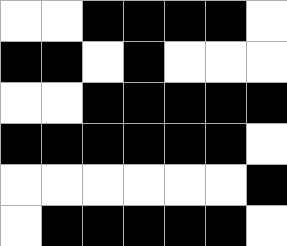[["white", "white", "black", "black", "black", "black", "white"], ["black", "black", "white", "black", "white", "white", "white"], ["white", "white", "black", "black", "black", "black", "black"], ["black", "black", "black", "black", "black", "black", "white"], ["white", "white", "white", "white", "white", "white", "black"], ["white", "black", "black", "black", "black", "black", "white"]]